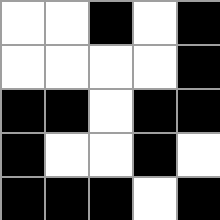[["white", "white", "black", "white", "black"], ["white", "white", "white", "white", "black"], ["black", "black", "white", "black", "black"], ["black", "white", "white", "black", "white"], ["black", "black", "black", "white", "black"]]